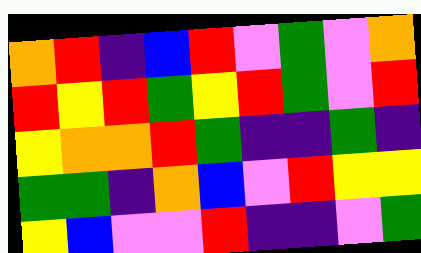[["orange", "red", "indigo", "blue", "red", "violet", "green", "violet", "orange"], ["red", "yellow", "red", "green", "yellow", "red", "green", "violet", "red"], ["yellow", "orange", "orange", "red", "green", "indigo", "indigo", "green", "indigo"], ["green", "green", "indigo", "orange", "blue", "violet", "red", "yellow", "yellow"], ["yellow", "blue", "violet", "violet", "red", "indigo", "indigo", "violet", "green"]]